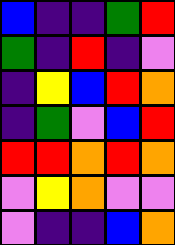[["blue", "indigo", "indigo", "green", "red"], ["green", "indigo", "red", "indigo", "violet"], ["indigo", "yellow", "blue", "red", "orange"], ["indigo", "green", "violet", "blue", "red"], ["red", "red", "orange", "red", "orange"], ["violet", "yellow", "orange", "violet", "violet"], ["violet", "indigo", "indigo", "blue", "orange"]]